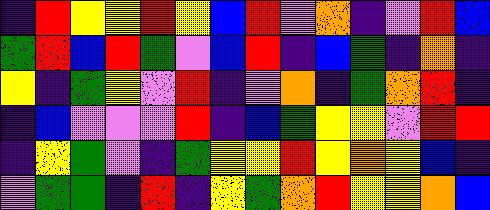[["indigo", "red", "yellow", "yellow", "red", "yellow", "blue", "red", "violet", "orange", "indigo", "violet", "red", "blue"], ["green", "red", "blue", "red", "green", "violet", "blue", "red", "indigo", "blue", "green", "indigo", "orange", "indigo"], ["yellow", "indigo", "green", "yellow", "violet", "red", "indigo", "violet", "orange", "indigo", "green", "orange", "red", "indigo"], ["indigo", "blue", "violet", "violet", "violet", "red", "indigo", "blue", "green", "yellow", "yellow", "violet", "red", "red"], ["indigo", "yellow", "green", "violet", "indigo", "green", "yellow", "yellow", "red", "yellow", "orange", "yellow", "blue", "indigo"], ["violet", "green", "green", "indigo", "red", "indigo", "yellow", "green", "orange", "red", "yellow", "yellow", "orange", "blue"]]